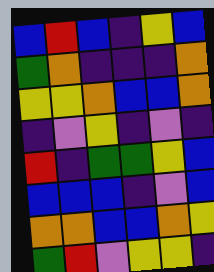[["blue", "red", "blue", "indigo", "yellow", "blue"], ["green", "orange", "indigo", "indigo", "indigo", "orange"], ["yellow", "yellow", "orange", "blue", "blue", "orange"], ["indigo", "violet", "yellow", "indigo", "violet", "indigo"], ["red", "indigo", "green", "green", "yellow", "blue"], ["blue", "blue", "blue", "indigo", "violet", "blue"], ["orange", "orange", "blue", "blue", "orange", "yellow"], ["green", "red", "violet", "yellow", "yellow", "indigo"]]